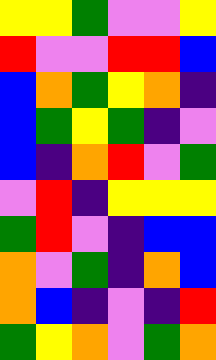[["yellow", "yellow", "green", "violet", "violet", "yellow"], ["red", "violet", "violet", "red", "red", "blue"], ["blue", "orange", "green", "yellow", "orange", "indigo"], ["blue", "green", "yellow", "green", "indigo", "violet"], ["blue", "indigo", "orange", "red", "violet", "green"], ["violet", "red", "indigo", "yellow", "yellow", "yellow"], ["green", "red", "violet", "indigo", "blue", "blue"], ["orange", "violet", "green", "indigo", "orange", "blue"], ["orange", "blue", "indigo", "violet", "indigo", "red"], ["green", "yellow", "orange", "violet", "green", "orange"]]